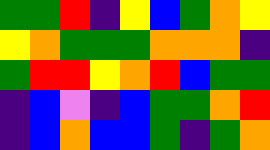[["green", "green", "red", "indigo", "yellow", "blue", "green", "orange", "yellow"], ["yellow", "orange", "green", "green", "green", "orange", "orange", "orange", "indigo"], ["green", "red", "red", "yellow", "orange", "red", "blue", "green", "green"], ["indigo", "blue", "violet", "indigo", "blue", "green", "green", "orange", "red"], ["indigo", "blue", "orange", "blue", "blue", "green", "indigo", "green", "orange"]]